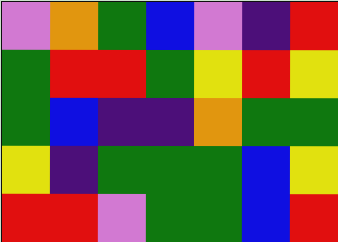[["violet", "orange", "green", "blue", "violet", "indigo", "red"], ["green", "red", "red", "green", "yellow", "red", "yellow"], ["green", "blue", "indigo", "indigo", "orange", "green", "green"], ["yellow", "indigo", "green", "green", "green", "blue", "yellow"], ["red", "red", "violet", "green", "green", "blue", "red"]]